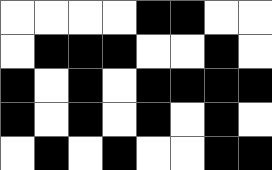[["white", "white", "white", "white", "black", "black", "white", "white"], ["white", "black", "black", "black", "white", "white", "black", "white"], ["black", "white", "black", "white", "black", "black", "black", "black"], ["black", "white", "black", "white", "black", "white", "black", "white"], ["white", "black", "white", "black", "white", "white", "black", "black"]]